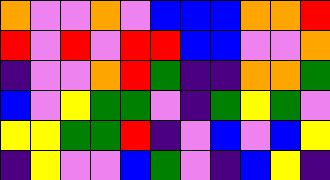[["orange", "violet", "violet", "orange", "violet", "blue", "blue", "blue", "orange", "orange", "red"], ["red", "violet", "red", "violet", "red", "red", "blue", "blue", "violet", "violet", "orange"], ["indigo", "violet", "violet", "orange", "red", "green", "indigo", "indigo", "orange", "orange", "green"], ["blue", "violet", "yellow", "green", "green", "violet", "indigo", "green", "yellow", "green", "violet"], ["yellow", "yellow", "green", "green", "red", "indigo", "violet", "blue", "violet", "blue", "yellow"], ["indigo", "yellow", "violet", "violet", "blue", "green", "violet", "indigo", "blue", "yellow", "indigo"]]